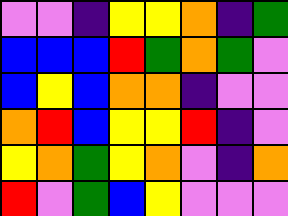[["violet", "violet", "indigo", "yellow", "yellow", "orange", "indigo", "green"], ["blue", "blue", "blue", "red", "green", "orange", "green", "violet"], ["blue", "yellow", "blue", "orange", "orange", "indigo", "violet", "violet"], ["orange", "red", "blue", "yellow", "yellow", "red", "indigo", "violet"], ["yellow", "orange", "green", "yellow", "orange", "violet", "indigo", "orange"], ["red", "violet", "green", "blue", "yellow", "violet", "violet", "violet"]]